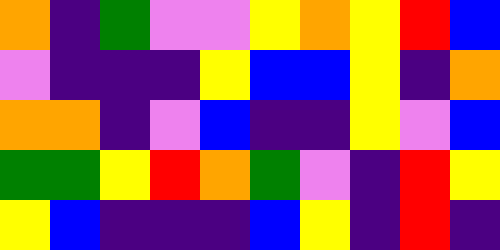[["orange", "indigo", "green", "violet", "violet", "yellow", "orange", "yellow", "red", "blue"], ["violet", "indigo", "indigo", "indigo", "yellow", "blue", "blue", "yellow", "indigo", "orange"], ["orange", "orange", "indigo", "violet", "blue", "indigo", "indigo", "yellow", "violet", "blue"], ["green", "green", "yellow", "red", "orange", "green", "violet", "indigo", "red", "yellow"], ["yellow", "blue", "indigo", "indigo", "indigo", "blue", "yellow", "indigo", "red", "indigo"]]